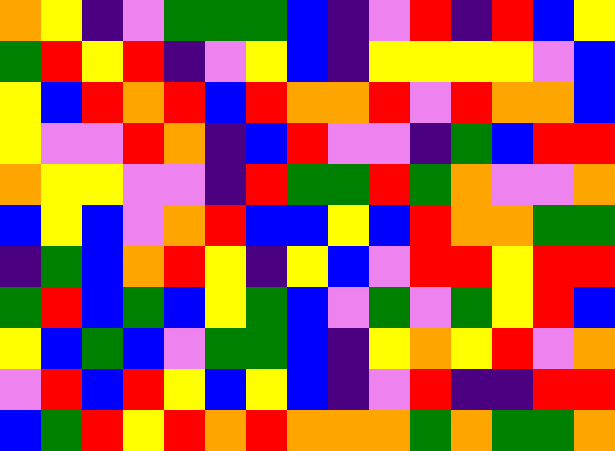[["orange", "yellow", "indigo", "violet", "green", "green", "green", "blue", "indigo", "violet", "red", "indigo", "red", "blue", "yellow"], ["green", "red", "yellow", "red", "indigo", "violet", "yellow", "blue", "indigo", "yellow", "yellow", "yellow", "yellow", "violet", "blue"], ["yellow", "blue", "red", "orange", "red", "blue", "red", "orange", "orange", "red", "violet", "red", "orange", "orange", "blue"], ["yellow", "violet", "violet", "red", "orange", "indigo", "blue", "red", "violet", "violet", "indigo", "green", "blue", "red", "red"], ["orange", "yellow", "yellow", "violet", "violet", "indigo", "red", "green", "green", "red", "green", "orange", "violet", "violet", "orange"], ["blue", "yellow", "blue", "violet", "orange", "red", "blue", "blue", "yellow", "blue", "red", "orange", "orange", "green", "green"], ["indigo", "green", "blue", "orange", "red", "yellow", "indigo", "yellow", "blue", "violet", "red", "red", "yellow", "red", "red"], ["green", "red", "blue", "green", "blue", "yellow", "green", "blue", "violet", "green", "violet", "green", "yellow", "red", "blue"], ["yellow", "blue", "green", "blue", "violet", "green", "green", "blue", "indigo", "yellow", "orange", "yellow", "red", "violet", "orange"], ["violet", "red", "blue", "red", "yellow", "blue", "yellow", "blue", "indigo", "violet", "red", "indigo", "indigo", "red", "red"], ["blue", "green", "red", "yellow", "red", "orange", "red", "orange", "orange", "orange", "green", "orange", "green", "green", "orange"]]